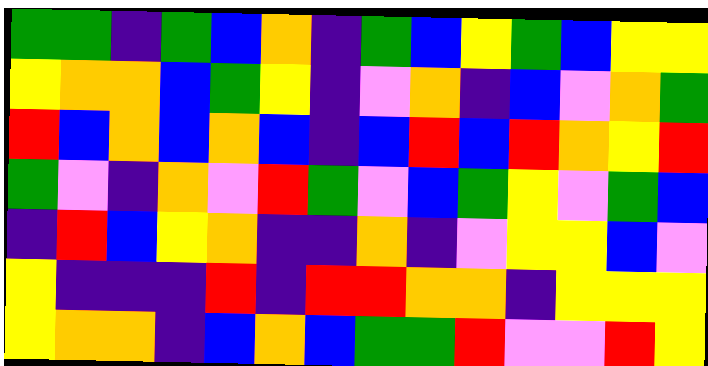[["green", "green", "indigo", "green", "blue", "orange", "indigo", "green", "blue", "yellow", "green", "blue", "yellow", "yellow"], ["yellow", "orange", "orange", "blue", "green", "yellow", "indigo", "violet", "orange", "indigo", "blue", "violet", "orange", "green"], ["red", "blue", "orange", "blue", "orange", "blue", "indigo", "blue", "red", "blue", "red", "orange", "yellow", "red"], ["green", "violet", "indigo", "orange", "violet", "red", "green", "violet", "blue", "green", "yellow", "violet", "green", "blue"], ["indigo", "red", "blue", "yellow", "orange", "indigo", "indigo", "orange", "indigo", "violet", "yellow", "yellow", "blue", "violet"], ["yellow", "indigo", "indigo", "indigo", "red", "indigo", "red", "red", "orange", "orange", "indigo", "yellow", "yellow", "yellow"], ["yellow", "orange", "orange", "indigo", "blue", "orange", "blue", "green", "green", "red", "violet", "violet", "red", "yellow"]]